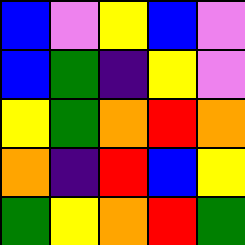[["blue", "violet", "yellow", "blue", "violet"], ["blue", "green", "indigo", "yellow", "violet"], ["yellow", "green", "orange", "red", "orange"], ["orange", "indigo", "red", "blue", "yellow"], ["green", "yellow", "orange", "red", "green"]]